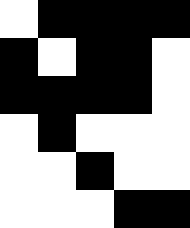[["white", "black", "black", "black", "black"], ["black", "white", "black", "black", "white"], ["black", "black", "black", "black", "white"], ["white", "black", "white", "white", "white"], ["white", "white", "black", "white", "white"], ["white", "white", "white", "black", "black"]]